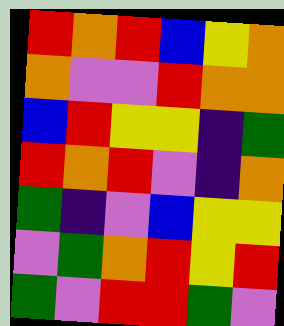[["red", "orange", "red", "blue", "yellow", "orange"], ["orange", "violet", "violet", "red", "orange", "orange"], ["blue", "red", "yellow", "yellow", "indigo", "green"], ["red", "orange", "red", "violet", "indigo", "orange"], ["green", "indigo", "violet", "blue", "yellow", "yellow"], ["violet", "green", "orange", "red", "yellow", "red"], ["green", "violet", "red", "red", "green", "violet"]]